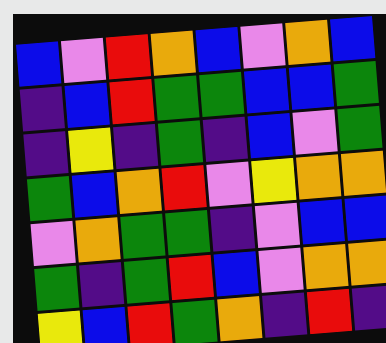[["blue", "violet", "red", "orange", "blue", "violet", "orange", "blue"], ["indigo", "blue", "red", "green", "green", "blue", "blue", "green"], ["indigo", "yellow", "indigo", "green", "indigo", "blue", "violet", "green"], ["green", "blue", "orange", "red", "violet", "yellow", "orange", "orange"], ["violet", "orange", "green", "green", "indigo", "violet", "blue", "blue"], ["green", "indigo", "green", "red", "blue", "violet", "orange", "orange"], ["yellow", "blue", "red", "green", "orange", "indigo", "red", "indigo"]]